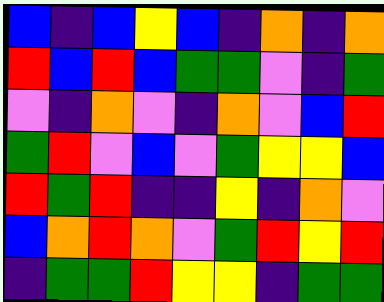[["blue", "indigo", "blue", "yellow", "blue", "indigo", "orange", "indigo", "orange"], ["red", "blue", "red", "blue", "green", "green", "violet", "indigo", "green"], ["violet", "indigo", "orange", "violet", "indigo", "orange", "violet", "blue", "red"], ["green", "red", "violet", "blue", "violet", "green", "yellow", "yellow", "blue"], ["red", "green", "red", "indigo", "indigo", "yellow", "indigo", "orange", "violet"], ["blue", "orange", "red", "orange", "violet", "green", "red", "yellow", "red"], ["indigo", "green", "green", "red", "yellow", "yellow", "indigo", "green", "green"]]